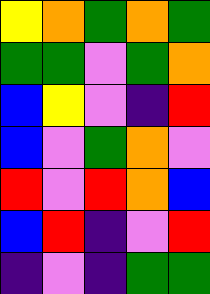[["yellow", "orange", "green", "orange", "green"], ["green", "green", "violet", "green", "orange"], ["blue", "yellow", "violet", "indigo", "red"], ["blue", "violet", "green", "orange", "violet"], ["red", "violet", "red", "orange", "blue"], ["blue", "red", "indigo", "violet", "red"], ["indigo", "violet", "indigo", "green", "green"]]